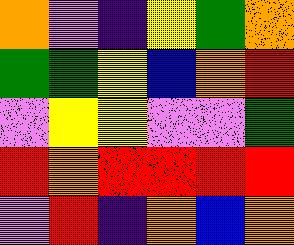[["orange", "violet", "indigo", "yellow", "green", "orange"], ["green", "green", "yellow", "blue", "orange", "red"], ["violet", "yellow", "yellow", "violet", "violet", "green"], ["red", "orange", "red", "red", "red", "red"], ["violet", "red", "indigo", "orange", "blue", "orange"]]